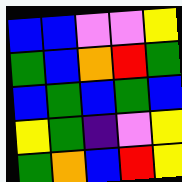[["blue", "blue", "violet", "violet", "yellow"], ["green", "blue", "orange", "red", "green"], ["blue", "green", "blue", "green", "blue"], ["yellow", "green", "indigo", "violet", "yellow"], ["green", "orange", "blue", "red", "yellow"]]